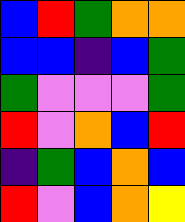[["blue", "red", "green", "orange", "orange"], ["blue", "blue", "indigo", "blue", "green"], ["green", "violet", "violet", "violet", "green"], ["red", "violet", "orange", "blue", "red"], ["indigo", "green", "blue", "orange", "blue"], ["red", "violet", "blue", "orange", "yellow"]]